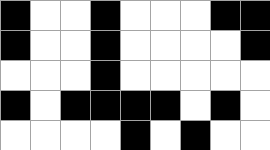[["black", "white", "white", "black", "white", "white", "white", "black", "black"], ["black", "white", "white", "black", "white", "white", "white", "white", "black"], ["white", "white", "white", "black", "white", "white", "white", "white", "white"], ["black", "white", "black", "black", "black", "black", "white", "black", "white"], ["white", "white", "white", "white", "black", "white", "black", "white", "white"]]